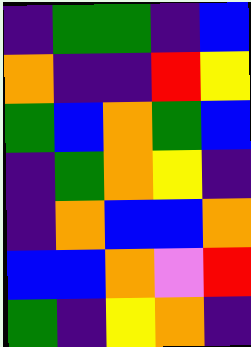[["indigo", "green", "green", "indigo", "blue"], ["orange", "indigo", "indigo", "red", "yellow"], ["green", "blue", "orange", "green", "blue"], ["indigo", "green", "orange", "yellow", "indigo"], ["indigo", "orange", "blue", "blue", "orange"], ["blue", "blue", "orange", "violet", "red"], ["green", "indigo", "yellow", "orange", "indigo"]]